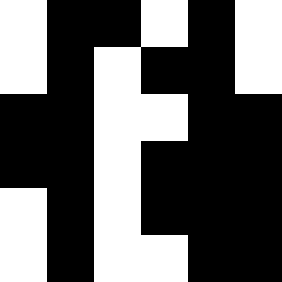[["white", "black", "black", "white", "black", "white"], ["white", "black", "white", "black", "black", "white"], ["black", "black", "white", "white", "black", "black"], ["black", "black", "white", "black", "black", "black"], ["white", "black", "white", "black", "black", "black"], ["white", "black", "white", "white", "black", "black"]]